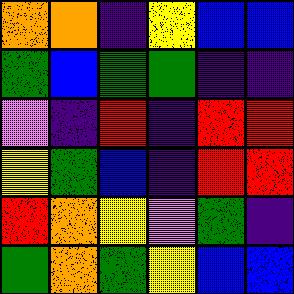[["orange", "orange", "indigo", "yellow", "blue", "blue"], ["green", "blue", "green", "green", "indigo", "indigo"], ["violet", "indigo", "red", "indigo", "red", "red"], ["yellow", "green", "blue", "indigo", "red", "red"], ["red", "orange", "yellow", "violet", "green", "indigo"], ["green", "orange", "green", "yellow", "blue", "blue"]]